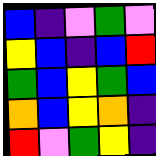[["blue", "indigo", "violet", "green", "violet"], ["yellow", "blue", "indigo", "blue", "red"], ["green", "blue", "yellow", "green", "blue"], ["orange", "blue", "yellow", "orange", "indigo"], ["red", "violet", "green", "yellow", "indigo"]]